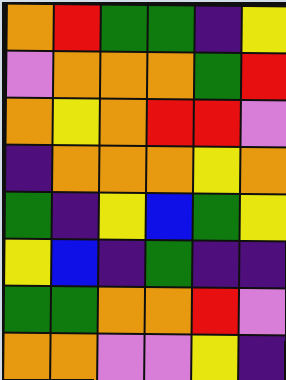[["orange", "red", "green", "green", "indigo", "yellow"], ["violet", "orange", "orange", "orange", "green", "red"], ["orange", "yellow", "orange", "red", "red", "violet"], ["indigo", "orange", "orange", "orange", "yellow", "orange"], ["green", "indigo", "yellow", "blue", "green", "yellow"], ["yellow", "blue", "indigo", "green", "indigo", "indigo"], ["green", "green", "orange", "orange", "red", "violet"], ["orange", "orange", "violet", "violet", "yellow", "indigo"]]